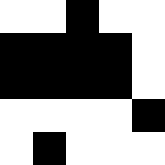[["white", "white", "black", "white", "white"], ["black", "black", "black", "black", "white"], ["black", "black", "black", "black", "white"], ["white", "white", "white", "white", "black"], ["white", "black", "white", "white", "white"]]